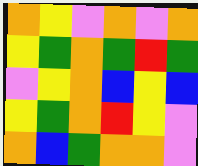[["orange", "yellow", "violet", "orange", "violet", "orange"], ["yellow", "green", "orange", "green", "red", "green"], ["violet", "yellow", "orange", "blue", "yellow", "blue"], ["yellow", "green", "orange", "red", "yellow", "violet"], ["orange", "blue", "green", "orange", "orange", "violet"]]